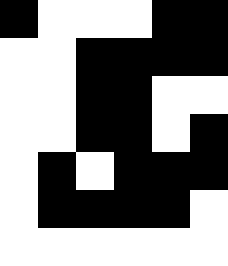[["black", "white", "white", "white", "black", "black"], ["white", "white", "black", "black", "black", "black"], ["white", "white", "black", "black", "white", "white"], ["white", "white", "black", "black", "white", "black"], ["white", "black", "white", "black", "black", "black"], ["white", "black", "black", "black", "black", "white"], ["white", "white", "white", "white", "white", "white"]]